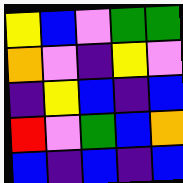[["yellow", "blue", "violet", "green", "green"], ["orange", "violet", "indigo", "yellow", "violet"], ["indigo", "yellow", "blue", "indigo", "blue"], ["red", "violet", "green", "blue", "orange"], ["blue", "indigo", "blue", "indigo", "blue"]]